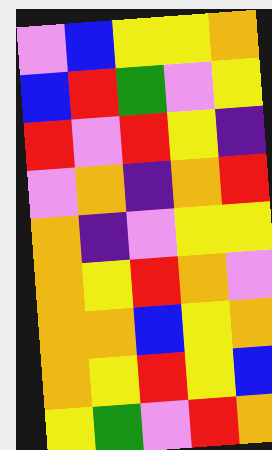[["violet", "blue", "yellow", "yellow", "orange"], ["blue", "red", "green", "violet", "yellow"], ["red", "violet", "red", "yellow", "indigo"], ["violet", "orange", "indigo", "orange", "red"], ["orange", "indigo", "violet", "yellow", "yellow"], ["orange", "yellow", "red", "orange", "violet"], ["orange", "orange", "blue", "yellow", "orange"], ["orange", "yellow", "red", "yellow", "blue"], ["yellow", "green", "violet", "red", "orange"]]